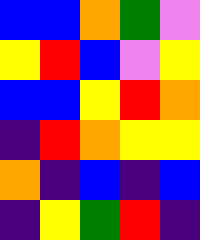[["blue", "blue", "orange", "green", "violet"], ["yellow", "red", "blue", "violet", "yellow"], ["blue", "blue", "yellow", "red", "orange"], ["indigo", "red", "orange", "yellow", "yellow"], ["orange", "indigo", "blue", "indigo", "blue"], ["indigo", "yellow", "green", "red", "indigo"]]